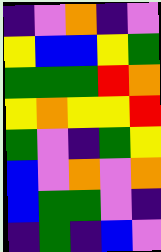[["indigo", "violet", "orange", "indigo", "violet"], ["yellow", "blue", "blue", "yellow", "green"], ["green", "green", "green", "red", "orange"], ["yellow", "orange", "yellow", "yellow", "red"], ["green", "violet", "indigo", "green", "yellow"], ["blue", "violet", "orange", "violet", "orange"], ["blue", "green", "green", "violet", "indigo"], ["indigo", "green", "indigo", "blue", "violet"]]